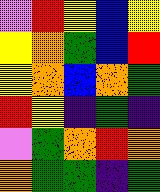[["violet", "red", "yellow", "blue", "yellow"], ["yellow", "orange", "green", "blue", "red"], ["yellow", "orange", "blue", "orange", "green"], ["red", "yellow", "indigo", "green", "indigo"], ["violet", "green", "orange", "red", "orange"], ["orange", "green", "green", "indigo", "green"]]